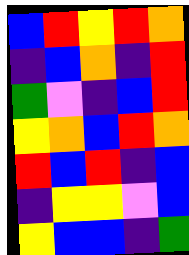[["blue", "red", "yellow", "red", "orange"], ["indigo", "blue", "orange", "indigo", "red"], ["green", "violet", "indigo", "blue", "red"], ["yellow", "orange", "blue", "red", "orange"], ["red", "blue", "red", "indigo", "blue"], ["indigo", "yellow", "yellow", "violet", "blue"], ["yellow", "blue", "blue", "indigo", "green"]]